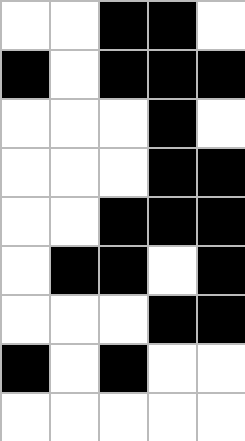[["white", "white", "black", "black", "white"], ["black", "white", "black", "black", "black"], ["white", "white", "white", "black", "white"], ["white", "white", "white", "black", "black"], ["white", "white", "black", "black", "black"], ["white", "black", "black", "white", "black"], ["white", "white", "white", "black", "black"], ["black", "white", "black", "white", "white"], ["white", "white", "white", "white", "white"]]